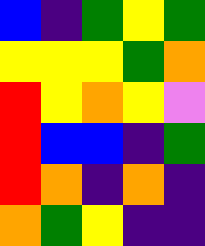[["blue", "indigo", "green", "yellow", "green"], ["yellow", "yellow", "yellow", "green", "orange"], ["red", "yellow", "orange", "yellow", "violet"], ["red", "blue", "blue", "indigo", "green"], ["red", "orange", "indigo", "orange", "indigo"], ["orange", "green", "yellow", "indigo", "indigo"]]